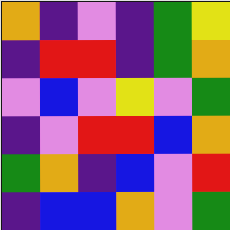[["orange", "indigo", "violet", "indigo", "green", "yellow"], ["indigo", "red", "red", "indigo", "green", "orange"], ["violet", "blue", "violet", "yellow", "violet", "green"], ["indigo", "violet", "red", "red", "blue", "orange"], ["green", "orange", "indigo", "blue", "violet", "red"], ["indigo", "blue", "blue", "orange", "violet", "green"]]